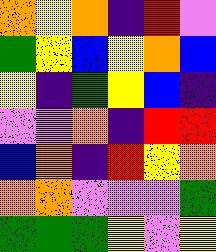[["orange", "yellow", "orange", "indigo", "red", "violet"], ["green", "yellow", "blue", "yellow", "orange", "blue"], ["yellow", "indigo", "green", "yellow", "blue", "indigo"], ["violet", "violet", "orange", "indigo", "red", "red"], ["blue", "orange", "indigo", "red", "yellow", "orange"], ["orange", "orange", "violet", "violet", "violet", "green"], ["green", "green", "green", "yellow", "violet", "yellow"]]